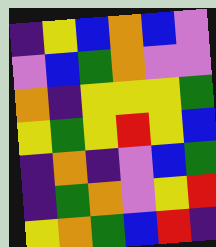[["indigo", "yellow", "blue", "orange", "blue", "violet"], ["violet", "blue", "green", "orange", "violet", "violet"], ["orange", "indigo", "yellow", "yellow", "yellow", "green"], ["yellow", "green", "yellow", "red", "yellow", "blue"], ["indigo", "orange", "indigo", "violet", "blue", "green"], ["indigo", "green", "orange", "violet", "yellow", "red"], ["yellow", "orange", "green", "blue", "red", "indigo"]]